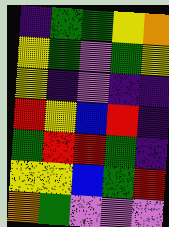[["indigo", "green", "green", "yellow", "orange"], ["yellow", "green", "violet", "green", "yellow"], ["yellow", "indigo", "violet", "indigo", "indigo"], ["red", "yellow", "blue", "red", "indigo"], ["green", "red", "red", "green", "indigo"], ["yellow", "yellow", "blue", "green", "red"], ["orange", "green", "violet", "violet", "violet"]]